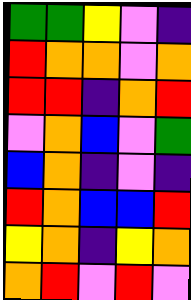[["green", "green", "yellow", "violet", "indigo"], ["red", "orange", "orange", "violet", "orange"], ["red", "red", "indigo", "orange", "red"], ["violet", "orange", "blue", "violet", "green"], ["blue", "orange", "indigo", "violet", "indigo"], ["red", "orange", "blue", "blue", "red"], ["yellow", "orange", "indigo", "yellow", "orange"], ["orange", "red", "violet", "red", "violet"]]